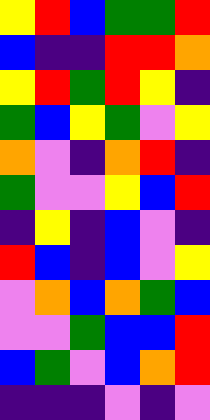[["yellow", "red", "blue", "green", "green", "red"], ["blue", "indigo", "indigo", "red", "red", "orange"], ["yellow", "red", "green", "red", "yellow", "indigo"], ["green", "blue", "yellow", "green", "violet", "yellow"], ["orange", "violet", "indigo", "orange", "red", "indigo"], ["green", "violet", "violet", "yellow", "blue", "red"], ["indigo", "yellow", "indigo", "blue", "violet", "indigo"], ["red", "blue", "indigo", "blue", "violet", "yellow"], ["violet", "orange", "blue", "orange", "green", "blue"], ["violet", "violet", "green", "blue", "blue", "red"], ["blue", "green", "violet", "blue", "orange", "red"], ["indigo", "indigo", "indigo", "violet", "indigo", "violet"]]